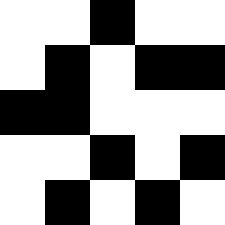[["white", "white", "black", "white", "white"], ["white", "black", "white", "black", "black"], ["black", "black", "white", "white", "white"], ["white", "white", "black", "white", "black"], ["white", "black", "white", "black", "white"]]